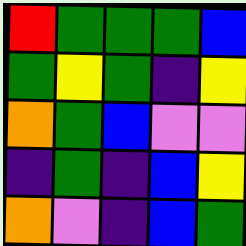[["red", "green", "green", "green", "blue"], ["green", "yellow", "green", "indigo", "yellow"], ["orange", "green", "blue", "violet", "violet"], ["indigo", "green", "indigo", "blue", "yellow"], ["orange", "violet", "indigo", "blue", "green"]]